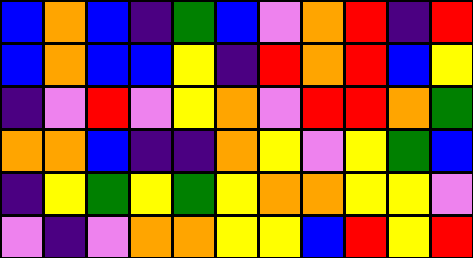[["blue", "orange", "blue", "indigo", "green", "blue", "violet", "orange", "red", "indigo", "red"], ["blue", "orange", "blue", "blue", "yellow", "indigo", "red", "orange", "red", "blue", "yellow"], ["indigo", "violet", "red", "violet", "yellow", "orange", "violet", "red", "red", "orange", "green"], ["orange", "orange", "blue", "indigo", "indigo", "orange", "yellow", "violet", "yellow", "green", "blue"], ["indigo", "yellow", "green", "yellow", "green", "yellow", "orange", "orange", "yellow", "yellow", "violet"], ["violet", "indigo", "violet", "orange", "orange", "yellow", "yellow", "blue", "red", "yellow", "red"]]